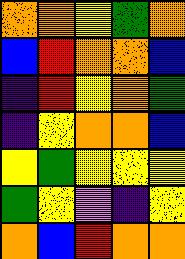[["orange", "orange", "yellow", "green", "orange"], ["blue", "red", "orange", "orange", "blue"], ["indigo", "red", "yellow", "orange", "green"], ["indigo", "yellow", "orange", "orange", "blue"], ["yellow", "green", "yellow", "yellow", "yellow"], ["green", "yellow", "violet", "indigo", "yellow"], ["orange", "blue", "red", "orange", "orange"]]